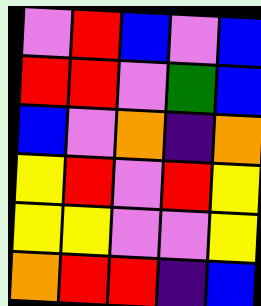[["violet", "red", "blue", "violet", "blue"], ["red", "red", "violet", "green", "blue"], ["blue", "violet", "orange", "indigo", "orange"], ["yellow", "red", "violet", "red", "yellow"], ["yellow", "yellow", "violet", "violet", "yellow"], ["orange", "red", "red", "indigo", "blue"]]